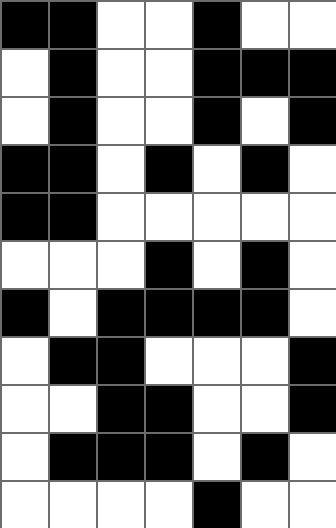[["black", "black", "white", "white", "black", "white", "white"], ["white", "black", "white", "white", "black", "black", "black"], ["white", "black", "white", "white", "black", "white", "black"], ["black", "black", "white", "black", "white", "black", "white"], ["black", "black", "white", "white", "white", "white", "white"], ["white", "white", "white", "black", "white", "black", "white"], ["black", "white", "black", "black", "black", "black", "white"], ["white", "black", "black", "white", "white", "white", "black"], ["white", "white", "black", "black", "white", "white", "black"], ["white", "black", "black", "black", "white", "black", "white"], ["white", "white", "white", "white", "black", "white", "white"]]